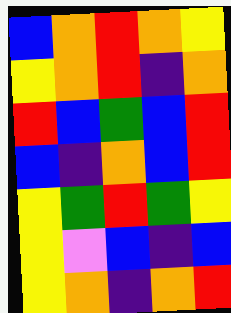[["blue", "orange", "red", "orange", "yellow"], ["yellow", "orange", "red", "indigo", "orange"], ["red", "blue", "green", "blue", "red"], ["blue", "indigo", "orange", "blue", "red"], ["yellow", "green", "red", "green", "yellow"], ["yellow", "violet", "blue", "indigo", "blue"], ["yellow", "orange", "indigo", "orange", "red"]]